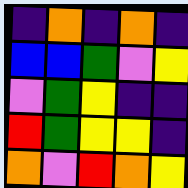[["indigo", "orange", "indigo", "orange", "indigo"], ["blue", "blue", "green", "violet", "yellow"], ["violet", "green", "yellow", "indigo", "indigo"], ["red", "green", "yellow", "yellow", "indigo"], ["orange", "violet", "red", "orange", "yellow"]]